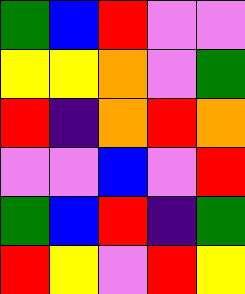[["green", "blue", "red", "violet", "violet"], ["yellow", "yellow", "orange", "violet", "green"], ["red", "indigo", "orange", "red", "orange"], ["violet", "violet", "blue", "violet", "red"], ["green", "blue", "red", "indigo", "green"], ["red", "yellow", "violet", "red", "yellow"]]